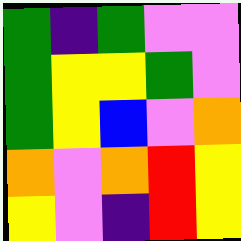[["green", "indigo", "green", "violet", "violet"], ["green", "yellow", "yellow", "green", "violet"], ["green", "yellow", "blue", "violet", "orange"], ["orange", "violet", "orange", "red", "yellow"], ["yellow", "violet", "indigo", "red", "yellow"]]